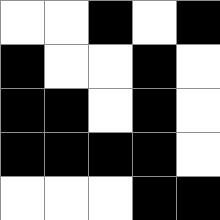[["white", "white", "black", "white", "black"], ["black", "white", "white", "black", "white"], ["black", "black", "white", "black", "white"], ["black", "black", "black", "black", "white"], ["white", "white", "white", "black", "black"]]